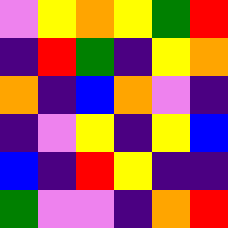[["violet", "yellow", "orange", "yellow", "green", "red"], ["indigo", "red", "green", "indigo", "yellow", "orange"], ["orange", "indigo", "blue", "orange", "violet", "indigo"], ["indigo", "violet", "yellow", "indigo", "yellow", "blue"], ["blue", "indigo", "red", "yellow", "indigo", "indigo"], ["green", "violet", "violet", "indigo", "orange", "red"]]